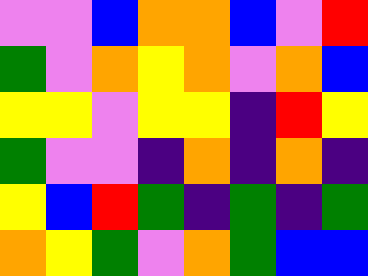[["violet", "violet", "blue", "orange", "orange", "blue", "violet", "red"], ["green", "violet", "orange", "yellow", "orange", "violet", "orange", "blue"], ["yellow", "yellow", "violet", "yellow", "yellow", "indigo", "red", "yellow"], ["green", "violet", "violet", "indigo", "orange", "indigo", "orange", "indigo"], ["yellow", "blue", "red", "green", "indigo", "green", "indigo", "green"], ["orange", "yellow", "green", "violet", "orange", "green", "blue", "blue"]]